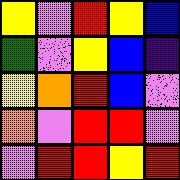[["yellow", "violet", "red", "yellow", "blue"], ["green", "violet", "yellow", "blue", "indigo"], ["yellow", "orange", "red", "blue", "violet"], ["orange", "violet", "red", "red", "violet"], ["violet", "red", "red", "yellow", "red"]]